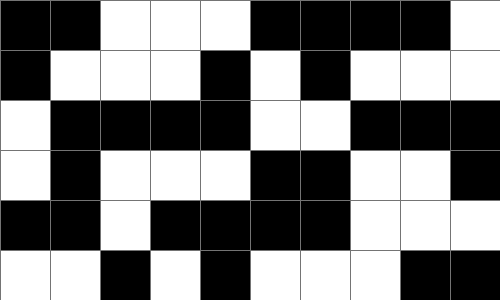[["black", "black", "white", "white", "white", "black", "black", "black", "black", "white"], ["black", "white", "white", "white", "black", "white", "black", "white", "white", "white"], ["white", "black", "black", "black", "black", "white", "white", "black", "black", "black"], ["white", "black", "white", "white", "white", "black", "black", "white", "white", "black"], ["black", "black", "white", "black", "black", "black", "black", "white", "white", "white"], ["white", "white", "black", "white", "black", "white", "white", "white", "black", "black"]]